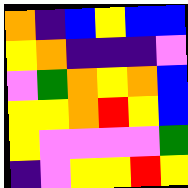[["orange", "indigo", "blue", "yellow", "blue", "blue"], ["yellow", "orange", "indigo", "indigo", "indigo", "violet"], ["violet", "green", "orange", "yellow", "orange", "blue"], ["yellow", "yellow", "orange", "red", "yellow", "blue"], ["yellow", "violet", "violet", "violet", "violet", "green"], ["indigo", "violet", "yellow", "yellow", "red", "yellow"]]